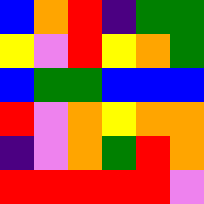[["blue", "orange", "red", "indigo", "green", "green"], ["yellow", "violet", "red", "yellow", "orange", "green"], ["blue", "green", "green", "blue", "blue", "blue"], ["red", "violet", "orange", "yellow", "orange", "orange"], ["indigo", "violet", "orange", "green", "red", "orange"], ["red", "red", "red", "red", "red", "violet"]]